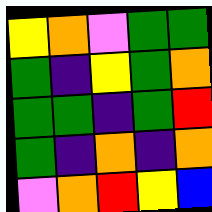[["yellow", "orange", "violet", "green", "green"], ["green", "indigo", "yellow", "green", "orange"], ["green", "green", "indigo", "green", "red"], ["green", "indigo", "orange", "indigo", "orange"], ["violet", "orange", "red", "yellow", "blue"]]